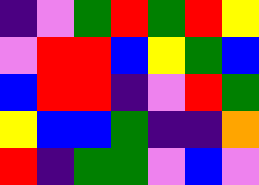[["indigo", "violet", "green", "red", "green", "red", "yellow"], ["violet", "red", "red", "blue", "yellow", "green", "blue"], ["blue", "red", "red", "indigo", "violet", "red", "green"], ["yellow", "blue", "blue", "green", "indigo", "indigo", "orange"], ["red", "indigo", "green", "green", "violet", "blue", "violet"]]